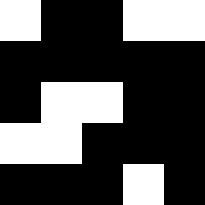[["white", "black", "black", "white", "white"], ["black", "black", "black", "black", "black"], ["black", "white", "white", "black", "black"], ["white", "white", "black", "black", "black"], ["black", "black", "black", "white", "black"]]